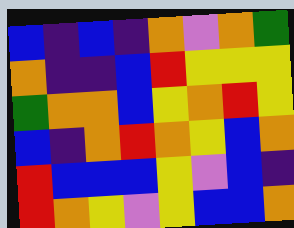[["blue", "indigo", "blue", "indigo", "orange", "violet", "orange", "green"], ["orange", "indigo", "indigo", "blue", "red", "yellow", "yellow", "yellow"], ["green", "orange", "orange", "blue", "yellow", "orange", "red", "yellow"], ["blue", "indigo", "orange", "red", "orange", "yellow", "blue", "orange"], ["red", "blue", "blue", "blue", "yellow", "violet", "blue", "indigo"], ["red", "orange", "yellow", "violet", "yellow", "blue", "blue", "orange"]]